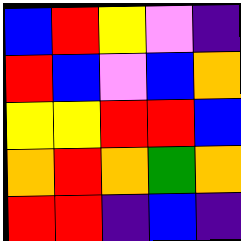[["blue", "red", "yellow", "violet", "indigo"], ["red", "blue", "violet", "blue", "orange"], ["yellow", "yellow", "red", "red", "blue"], ["orange", "red", "orange", "green", "orange"], ["red", "red", "indigo", "blue", "indigo"]]